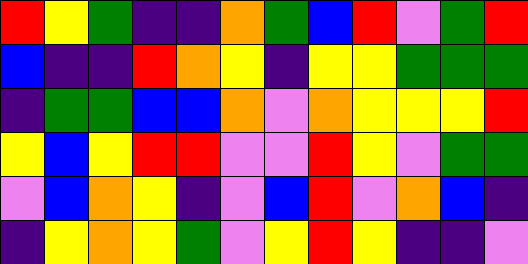[["red", "yellow", "green", "indigo", "indigo", "orange", "green", "blue", "red", "violet", "green", "red"], ["blue", "indigo", "indigo", "red", "orange", "yellow", "indigo", "yellow", "yellow", "green", "green", "green"], ["indigo", "green", "green", "blue", "blue", "orange", "violet", "orange", "yellow", "yellow", "yellow", "red"], ["yellow", "blue", "yellow", "red", "red", "violet", "violet", "red", "yellow", "violet", "green", "green"], ["violet", "blue", "orange", "yellow", "indigo", "violet", "blue", "red", "violet", "orange", "blue", "indigo"], ["indigo", "yellow", "orange", "yellow", "green", "violet", "yellow", "red", "yellow", "indigo", "indigo", "violet"]]